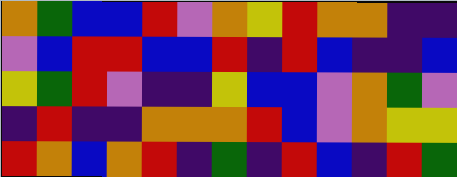[["orange", "green", "blue", "blue", "red", "violet", "orange", "yellow", "red", "orange", "orange", "indigo", "indigo"], ["violet", "blue", "red", "red", "blue", "blue", "red", "indigo", "red", "blue", "indigo", "indigo", "blue"], ["yellow", "green", "red", "violet", "indigo", "indigo", "yellow", "blue", "blue", "violet", "orange", "green", "violet"], ["indigo", "red", "indigo", "indigo", "orange", "orange", "orange", "red", "blue", "violet", "orange", "yellow", "yellow"], ["red", "orange", "blue", "orange", "red", "indigo", "green", "indigo", "red", "blue", "indigo", "red", "green"]]